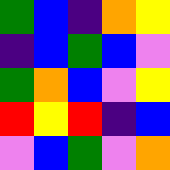[["green", "blue", "indigo", "orange", "yellow"], ["indigo", "blue", "green", "blue", "violet"], ["green", "orange", "blue", "violet", "yellow"], ["red", "yellow", "red", "indigo", "blue"], ["violet", "blue", "green", "violet", "orange"]]